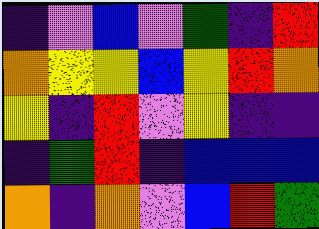[["indigo", "violet", "blue", "violet", "green", "indigo", "red"], ["orange", "yellow", "yellow", "blue", "yellow", "red", "orange"], ["yellow", "indigo", "red", "violet", "yellow", "indigo", "indigo"], ["indigo", "green", "red", "indigo", "blue", "blue", "blue"], ["orange", "indigo", "orange", "violet", "blue", "red", "green"]]